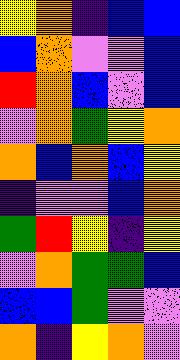[["yellow", "orange", "indigo", "blue", "blue"], ["blue", "orange", "violet", "violet", "blue"], ["red", "orange", "blue", "violet", "blue"], ["violet", "orange", "green", "yellow", "orange"], ["orange", "blue", "orange", "blue", "yellow"], ["indigo", "violet", "violet", "blue", "orange"], ["green", "red", "yellow", "indigo", "yellow"], ["violet", "orange", "green", "green", "blue"], ["blue", "blue", "green", "violet", "violet"], ["orange", "indigo", "yellow", "orange", "violet"]]